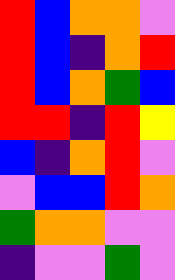[["red", "blue", "orange", "orange", "violet"], ["red", "blue", "indigo", "orange", "red"], ["red", "blue", "orange", "green", "blue"], ["red", "red", "indigo", "red", "yellow"], ["blue", "indigo", "orange", "red", "violet"], ["violet", "blue", "blue", "red", "orange"], ["green", "orange", "orange", "violet", "violet"], ["indigo", "violet", "violet", "green", "violet"]]